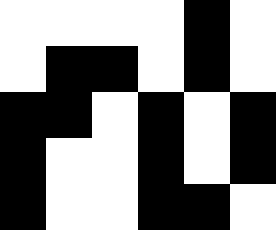[["white", "white", "white", "white", "black", "white"], ["white", "black", "black", "white", "black", "white"], ["black", "black", "white", "black", "white", "black"], ["black", "white", "white", "black", "white", "black"], ["black", "white", "white", "black", "black", "white"]]